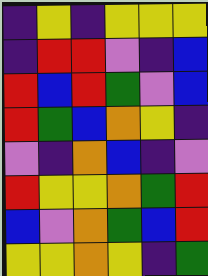[["indigo", "yellow", "indigo", "yellow", "yellow", "yellow"], ["indigo", "red", "red", "violet", "indigo", "blue"], ["red", "blue", "red", "green", "violet", "blue"], ["red", "green", "blue", "orange", "yellow", "indigo"], ["violet", "indigo", "orange", "blue", "indigo", "violet"], ["red", "yellow", "yellow", "orange", "green", "red"], ["blue", "violet", "orange", "green", "blue", "red"], ["yellow", "yellow", "orange", "yellow", "indigo", "green"]]